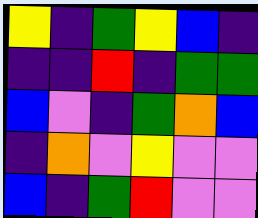[["yellow", "indigo", "green", "yellow", "blue", "indigo"], ["indigo", "indigo", "red", "indigo", "green", "green"], ["blue", "violet", "indigo", "green", "orange", "blue"], ["indigo", "orange", "violet", "yellow", "violet", "violet"], ["blue", "indigo", "green", "red", "violet", "violet"]]